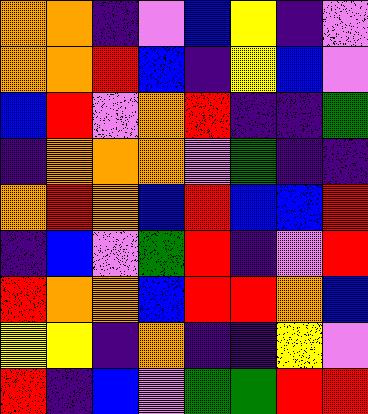[["orange", "orange", "indigo", "violet", "blue", "yellow", "indigo", "violet"], ["orange", "orange", "red", "blue", "indigo", "yellow", "blue", "violet"], ["blue", "red", "violet", "orange", "red", "indigo", "indigo", "green"], ["indigo", "orange", "orange", "orange", "violet", "green", "indigo", "indigo"], ["orange", "red", "orange", "blue", "red", "blue", "blue", "red"], ["indigo", "blue", "violet", "green", "red", "indigo", "violet", "red"], ["red", "orange", "orange", "blue", "red", "red", "orange", "blue"], ["yellow", "yellow", "indigo", "orange", "indigo", "indigo", "yellow", "violet"], ["red", "indigo", "blue", "violet", "green", "green", "red", "red"]]